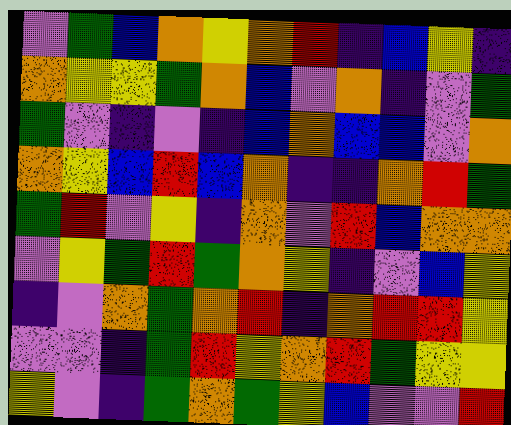[["violet", "green", "blue", "orange", "yellow", "orange", "red", "indigo", "blue", "yellow", "indigo"], ["orange", "yellow", "yellow", "green", "orange", "blue", "violet", "orange", "indigo", "violet", "green"], ["green", "violet", "indigo", "violet", "indigo", "blue", "orange", "blue", "blue", "violet", "orange"], ["orange", "yellow", "blue", "red", "blue", "orange", "indigo", "indigo", "orange", "red", "green"], ["green", "red", "violet", "yellow", "indigo", "orange", "violet", "red", "blue", "orange", "orange"], ["violet", "yellow", "green", "red", "green", "orange", "yellow", "indigo", "violet", "blue", "yellow"], ["indigo", "violet", "orange", "green", "orange", "red", "indigo", "orange", "red", "red", "yellow"], ["violet", "violet", "indigo", "green", "red", "yellow", "orange", "red", "green", "yellow", "yellow"], ["yellow", "violet", "indigo", "green", "orange", "green", "yellow", "blue", "violet", "violet", "red"]]